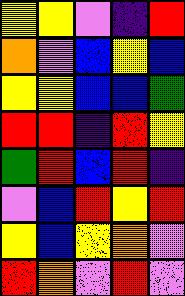[["yellow", "yellow", "violet", "indigo", "red"], ["orange", "violet", "blue", "yellow", "blue"], ["yellow", "yellow", "blue", "blue", "green"], ["red", "red", "indigo", "red", "yellow"], ["green", "red", "blue", "red", "indigo"], ["violet", "blue", "red", "yellow", "red"], ["yellow", "blue", "yellow", "orange", "violet"], ["red", "orange", "violet", "red", "violet"]]